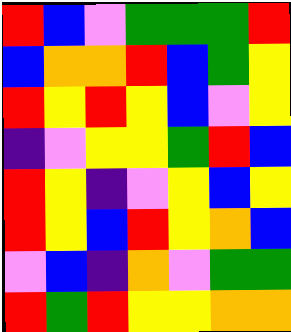[["red", "blue", "violet", "green", "green", "green", "red"], ["blue", "orange", "orange", "red", "blue", "green", "yellow"], ["red", "yellow", "red", "yellow", "blue", "violet", "yellow"], ["indigo", "violet", "yellow", "yellow", "green", "red", "blue"], ["red", "yellow", "indigo", "violet", "yellow", "blue", "yellow"], ["red", "yellow", "blue", "red", "yellow", "orange", "blue"], ["violet", "blue", "indigo", "orange", "violet", "green", "green"], ["red", "green", "red", "yellow", "yellow", "orange", "orange"]]